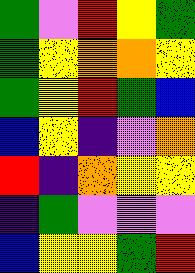[["green", "violet", "red", "yellow", "green"], ["green", "yellow", "orange", "orange", "yellow"], ["green", "yellow", "red", "green", "blue"], ["blue", "yellow", "indigo", "violet", "orange"], ["red", "indigo", "orange", "yellow", "yellow"], ["indigo", "green", "violet", "violet", "violet"], ["blue", "yellow", "yellow", "green", "red"]]